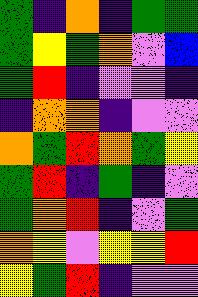[["green", "indigo", "orange", "indigo", "green", "green"], ["green", "yellow", "green", "orange", "violet", "blue"], ["green", "red", "indigo", "violet", "violet", "indigo"], ["indigo", "orange", "orange", "indigo", "violet", "violet"], ["orange", "green", "red", "orange", "green", "yellow"], ["green", "red", "indigo", "green", "indigo", "violet"], ["green", "orange", "red", "indigo", "violet", "green"], ["orange", "yellow", "violet", "yellow", "yellow", "red"], ["yellow", "green", "red", "indigo", "violet", "violet"]]